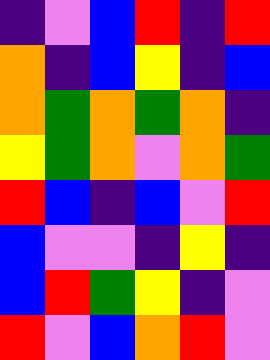[["indigo", "violet", "blue", "red", "indigo", "red"], ["orange", "indigo", "blue", "yellow", "indigo", "blue"], ["orange", "green", "orange", "green", "orange", "indigo"], ["yellow", "green", "orange", "violet", "orange", "green"], ["red", "blue", "indigo", "blue", "violet", "red"], ["blue", "violet", "violet", "indigo", "yellow", "indigo"], ["blue", "red", "green", "yellow", "indigo", "violet"], ["red", "violet", "blue", "orange", "red", "violet"]]